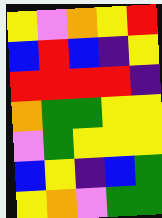[["yellow", "violet", "orange", "yellow", "red"], ["blue", "red", "blue", "indigo", "yellow"], ["red", "red", "red", "red", "indigo"], ["orange", "green", "green", "yellow", "yellow"], ["violet", "green", "yellow", "yellow", "yellow"], ["blue", "yellow", "indigo", "blue", "green"], ["yellow", "orange", "violet", "green", "green"]]